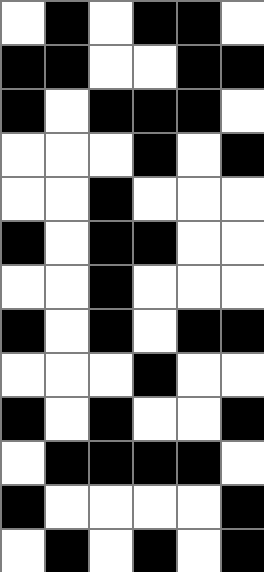[["white", "black", "white", "black", "black", "white"], ["black", "black", "white", "white", "black", "black"], ["black", "white", "black", "black", "black", "white"], ["white", "white", "white", "black", "white", "black"], ["white", "white", "black", "white", "white", "white"], ["black", "white", "black", "black", "white", "white"], ["white", "white", "black", "white", "white", "white"], ["black", "white", "black", "white", "black", "black"], ["white", "white", "white", "black", "white", "white"], ["black", "white", "black", "white", "white", "black"], ["white", "black", "black", "black", "black", "white"], ["black", "white", "white", "white", "white", "black"], ["white", "black", "white", "black", "white", "black"]]